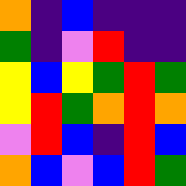[["orange", "indigo", "blue", "indigo", "indigo", "indigo"], ["green", "indigo", "violet", "red", "indigo", "indigo"], ["yellow", "blue", "yellow", "green", "red", "green"], ["yellow", "red", "green", "orange", "red", "orange"], ["violet", "red", "blue", "indigo", "red", "blue"], ["orange", "blue", "violet", "blue", "red", "green"]]